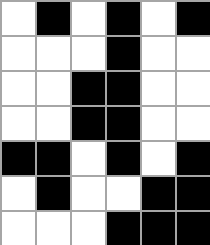[["white", "black", "white", "black", "white", "black"], ["white", "white", "white", "black", "white", "white"], ["white", "white", "black", "black", "white", "white"], ["white", "white", "black", "black", "white", "white"], ["black", "black", "white", "black", "white", "black"], ["white", "black", "white", "white", "black", "black"], ["white", "white", "white", "black", "black", "black"]]